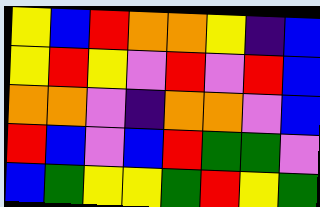[["yellow", "blue", "red", "orange", "orange", "yellow", "indigo", "blue"], ["yellow", "red", "yellow", "violet", "red", "violet", "red", "blue"], ["orange", "orange", "violet", "indigo", "orange", "orange", "violet", "blue"], ["red", "blue", "violet", "blue", "red", "green", "green", "violet"], ["blue", "green", "yellow", "yellow", "green", "red", "yellow", "green"]]